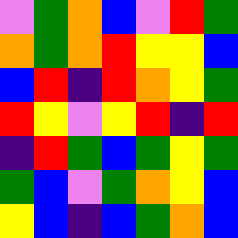[["violet", "green", "orange", "blue", "violet", "red", "green"], ["orange", "green", "orange", "red", "yellow", "yellow", "blue"], ["blue", "red", "indigo", "red", "orange", "yellow", "green"], ["red", "yellow", "violet", "yellow", "red", "indigo", "red"], ["indigo", "red", "green", "blue", "green", "yellow", "green"], ["green", "blue", "violet", "green", "orange", "yellow", "blue"], ["yellow", "blue", "indigo", "blue", "green", "orange", "blue"]]